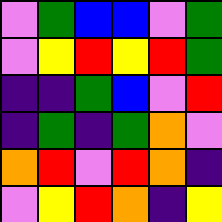[["violet", "green", "blue", "blue", "violet", "green"], ["violet", "yellow", "red", "yellow", "red", "green"], ["indigo", "indigo", "green", "blue", "violet", "red"], ["indigo", "green", "indigo", "green", "orange", "violet"], ["orange", "red", "violet", "red", "orange", "indigo"], ["violet", "yellow", "red", "orange", "indigo", "yellow"]]